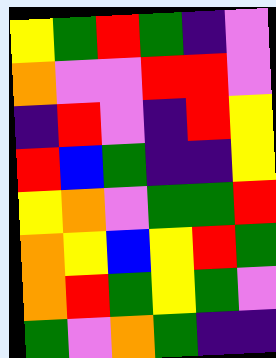[["yellow", "green", "red", "green", "indigo", "violet"], ["orange", "violet", "violet", "red", "red", "violet"], ["indigo", "red", "violet", "indigo", "red", "yellow"], ["red", "blue", "green", "indigo", "indigo", "yellow"], ["yellow", "orange", "violet", "green", "green", "red"], ["orange", "yellow", "blue", "yellow", "red", "green"], ["orange", "red", "green", "yellow", "green", "violet"], ["green", "violet", "orange", "green", "indigo", "indigo"]]